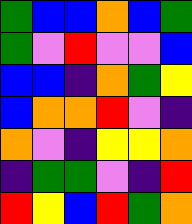[["green", "blue", "blue", "orange", "blue", "green"], ["green", "violet", "red", "violet", "violet", "blue"], ["blue", "blue", "indigo", "orange", "green", "yellow"], ["blue", "orange", "orange", "red", "violet", "indigo"], ["orange", "violet", "indigo", "yellow", "yellow", "orange"], ["indigo", "green", "green", "violet", "indigo", "red"], ["red", "yellow", "blue", "red", "green", "orange"]]